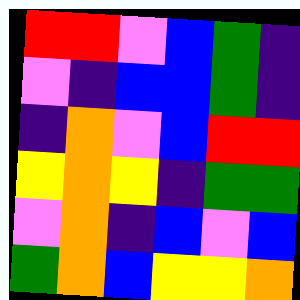[["red", "red", "violet", "blue", "green", "indigo"], ["violet", "indigo", "blue", "blue", "green", "indigo"], ["indigo", "orange", "violet", "blue", "red", "red"], ["yellow", "orange", "yellow", "indigo", "green", "green"], ["violet", "orange", "indigo", "blue", "violet", "blue"], ["green", "orange", "blue", "yellow", "yellow", "orange"]]